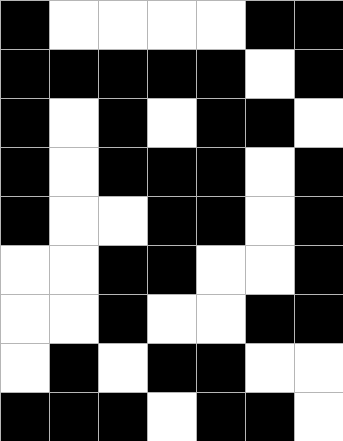[["black", "white", "white", "white", "white", "black", "black"], ["black", "black", "black", "black", "black", "white", "black"], ["black", "white", "black", "white", "black", "black", "white"], ["black", "white", "black", "black", "black", "white", "black"], ["black", "white", "white", "black", "black", "white", "black"], ["white", "white", "black", "black", "white", "white", "black"], ["white", "white", "black", "white", "white", "black", "black"], ["white", "black", "white", "black", "black", "white", "white"], ["black", "black", "black", "white", "black", "black", "white"]]